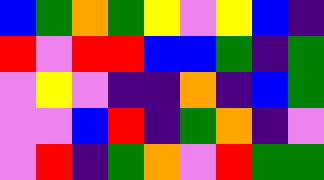[["blue", "green", "orange", "green", "yellow", "violet", "yellow", "blue", "indigo"], ["red", "violet", "red", "red", "blue", "blue", "green", "indigo", "green"], ["violet", "yellow", "violet", "indigo", "indigo", "orange", "indigo", "blue", "green"], ["violet", "violet", "blue", "red", "indigo", "green", "orange", "indigo", "violet"], ["violet", "red", "indigo", "green", "orange", "violet", "red", "green", "green"]]